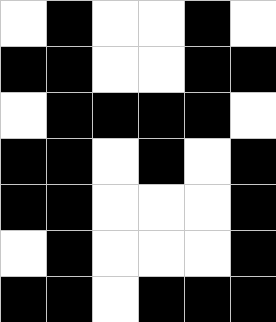[["white", "black", "white", "white", "black", "white"], ["black", "black", "white", "white", "black", "black"], ["white", "black", "black", "black", "black", "white"], ["black", "black", "white", "black", "white", "black"], ["black", "black", "white", "white", "white", "black"], ["white", "black", "white", "white", "white", "black"], ["black", "black", "white", "black", "black", "black"]]